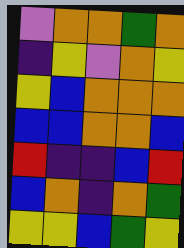[["violet", "orange", "orange", "green", "orange"], ["indigo", "yellow", "violet", "orange", "yellow"], ["yellow", "blue", "orange", "orange", "orange"], ["blue", "blue", "orange", "orange", "blue"], ["red", "indigo", "indigo", "blue", "red"], ["blue", "orange", "indigo", "orange", "green"], ["yellow", "yellow", "blue", "green", "yellow"]]